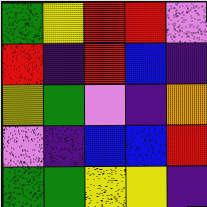[["green", "yellow", "red", "red", "violet"], ["red", "indigo", "red", "blue", "indigo"], ["yellow", "green", "violet", "indigo", "orange"], ["violet", "indigo", "blue", "blue", "red"], ["green", "green", "yellow", "yellow", "indigo"]]